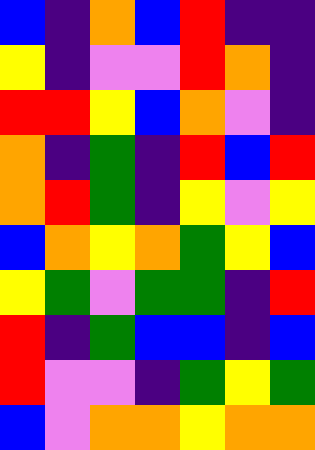[["blue", "indigo", "orange", "blue", "red", "indigo", "indigo"], ["yellow", "indigo", "violet", "violet", "red", "orange", "indigo"], ["red", "red", "yellow", "blue", "orange", "violet", "indigo"], ["orange", "indigo", "green", "indigo", "red", "blue", "red"], ["orange", "red", "green", "indigo", "yellow", "violet", "yellow"], ["blue", "orange", "yellow", "orange", "green", "yellow", "blue"], ["yellow", "green", "violet", "green", "green", "indigo", "red"], ["red", "indigo", "green", "blue", "blue", "indigo", "blue"], ["red", "violet", "violet", "indigo", "green", "yellow", "green"], ["blue", "violet", "orange", "orange", "yellow", "orange", "orange"]]